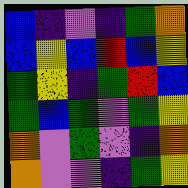[["blue", "indigo", "violet", "indigo", "green", "orange"], ["blue", "yellow", "blue", "red", "blue", "yellow"], ["green", "yellow", "indigo", "green", "red", "blue"], ["green", "blue", "green", "violet", "green", "yellow"], ["orange", "violet", "green", "violet", "indigo", "orange"], ["orange", "violet", "violet", "indigo", "green", "yellow"]]